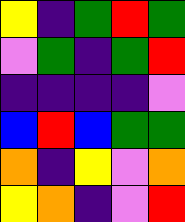[["yellow", "indigo", "green", "red", "green"], ["violet", "green", "indigo", "green", "red"], ["indigo", "indigo", "indigo", "indigo", "violet"], ["blue", "red", "blue", "green", "green"], ["orange", "indigo", "yellow", "violet", "orange"], ["yellow", "orange", "indigo", "violet", "red"]]